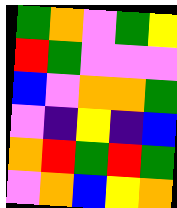[["green", "orange", "violet", "green", "yellow"], ["red", "green", "violet", "violet", "violet"], ["blue", "violet", "orange", "orange", "green"], ["violet", "indigo", "yellow", "indigo", "blue"], ["orange", "red", "green", "red", "green"], ["violet", "orange", "blue", "yellow", "orange"]]